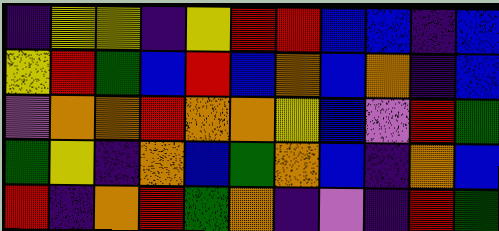[["indigo", "yellow", "yellow", "indigo", "yellow", "red", "red", "blue", "blue", "indigo", "blue"], ["yellow", "red", "green", "blue", "red", "blue", "orange", "blue", "orange", "indigo", "blue"], ["violet", "orange", "orange", "red", "orange", "orange", "yellow", "blue", "violet", "red", "green"], ["green", "yellow", "indigo", "orange", "blue", "green", "orange", "blue", "indigo", "orange", "blue"], ["red", "indigo", "orange", "red", "green", "orange", "indigo", "violet", "indigo", "red", "green"]]